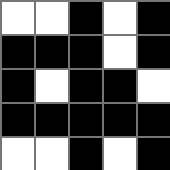[["white", "white", "black", "white", "black"], ["black", "black", "black", "white", "black"], ["black", "white", "black", "black", "white"], ["black", "black", "black", "black", "black"], ["white", "white", "black", "white", "black"]]